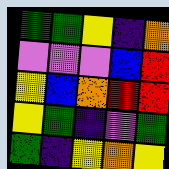[["green", "green", "yellow", "indigo", "orange"], ["violet", "violet", "violet", "blue", "red"], ["yellow", "blue", "orange", "red", "red"], ["yellow", "green", "indigo", "violet", "green"], ["green", "indigo", "yellow", "orange", "yellow"]]